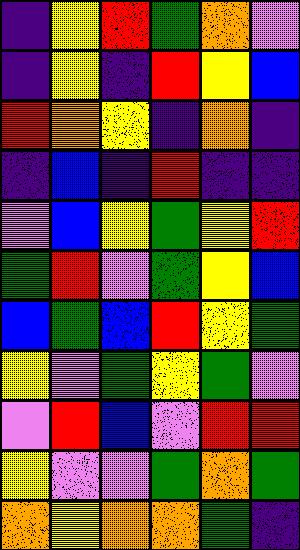[["indigo", "yellow", "red", "green", "orange", "violet"], ["indigo", "yellow", "indigo", "red", "yellow", "blue"], ["red", "orange", "yellow", "indigo", "orange", "indigo"], ["indigo", "blue", "indigo", "red", "indigo", "indigo"], ["violet", "blue", "yellow", "green", "yellow", "red"], ["green", "red", "violet", "green", "yellow", "blue"], ["blue", "green", "blue", "red", "yellow", "green"], ["yellow", "violet", "green", "yellow", "green", "violet"], ["violet", "red", "blue", "violet", "red", "red"], ["yellow", "violet", "violet", "green", "orange", "green"], ["orange", "yellow", "orange", "orange", "green", "indigo"]]